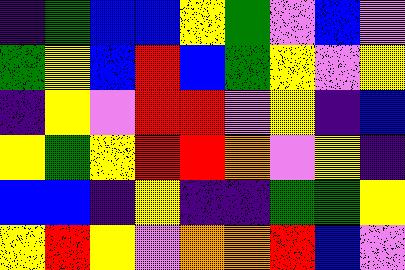[["indigo", "green", "blue", "blue", "yellow", "green", "violet", "blue", "violet"], ["green", "yellow", "blue", "red", "blue", "green", "yellow", "violet", "yellow"], ["indigo", "yellow", "violet", "red", "red", "violet", "yellow", "indigo", "blue"], ["yellow", "green", "yellow", "red", "red", "orange", "violet", "yellow", "indigo"], ["blue", "blue", "indigo", "yellow", "indigo", "indigo", "green", "green", "yellow"], ["yellow", "red", "yellow", "violet", "orange", "orange", "red", "blue", "violet"]]